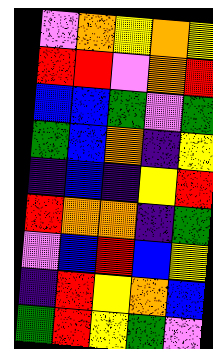[["violet", "orange", "yellow", "orange", "yellow"], ["red", "red", "violet", "orange", "red"], ["blue", "blue", "green", "violet", "green"], ["green", "blue", "orange", "indigo", "yellow"], ["indigo", "blue", "indigo", "yellow", "red"], ["red", "orange", "orange", "indigo", "green"], ["violet", "blue", "red", "blue", "yellow"], ["indigo", "red", "yellow", "orange", "blue"], ["green", "red", "yellow", "green", "violet"]]